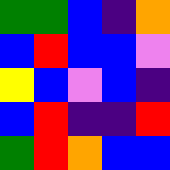[["green", "green", "blue", "indigo", "orange"], ["blue", "red", "blue", "blue", "violet"], ["yellow", "blue", "violet", "blue", "indigo"], ["blue", "red", "indigo", "indigo", "red"], ["green", "red", "orange", "blue", "blue"]]